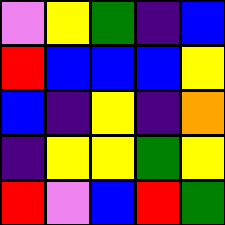[["violet", "yellow", "green", "indigo", "blue"], ["red", "blue", "blue", "blue", "yellow"], ["blue", "indigo", "yellow", "indigo", "orange"], ["indigo", "yellow", "yellow", "green", "yellow"], ["red", "violet", "blue", "red", "green"]]